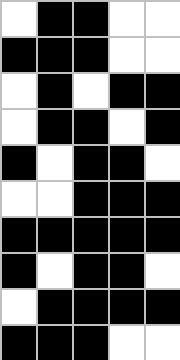[["white", "black", "black", "white", "white"], ["black", "black", "black", "white", "white"], ["white", "black", "white", "black", "black"], ["white", "black", "black", "white", "black"], ["black", "white", "black", "black", "white"], ["white", "white", "black", "black", "black"], ["black", "black", "black", "black", "black"], ["black", "white", "black", "black", "white"], ["white", "black", "black", "black", "black"], ["black", "black", "black", "white", "white"]]